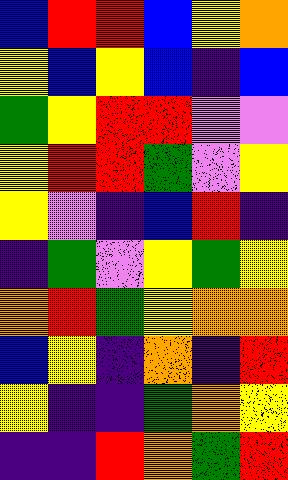[["blue", "red", "red", "blue", "yellow", "orange"], ["yellow", "blue", "yellow", "blue", "indigo", "blue"], ["green", "yellow", "red", "red", "violet", "violet"], ["yellow", "red", "red", "green", "violet", "yellow"], ["yellow", "violet", "indigo", "blue", "red", "indigo"], ["indigo", "green", "violet", "yellow", "green", "yellow"], ["orange", "red", "green", "yellow", "orange", "orange"], ["blue", "yellow", "indigo", "orange", "indigo", "red"], ["yellow", "indigo", "indigo", "green", "orange", "yellow"], ["indigo", "indigo", "red", "orange", "green", "red"]]